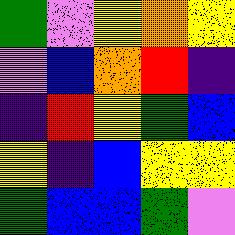[["green", "violet", "yellow", "orange", "yellow"], ["violet", "blue", "orange", "red", "indigo"], ["indigo", "red", "yellow", "green", "blue"], ["yellow", "indigo", "blue", "yellow", "yellow"], ["green", "blue", "blue", "green", "violet"]]